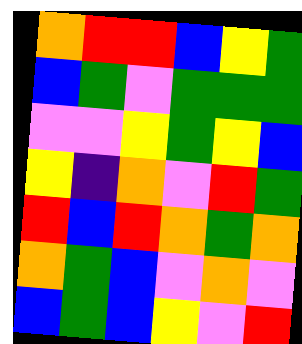[["orange", "red", "red", "blue", "yellow", "green"], ["blue", "green", "violet", "green", "green", "green"], ["violet", "violet", "yellow", "green", "yellow", "blue"], ["yellow", "indigo", "orange", "violet", "red", "green"], ["red", "blue", "red", "orange", "green", "orange"], ["orange", "green", "blue", "violet", "orange", "violet"], ["blue", "green", "blue", "yellow", "violet", "red"]]